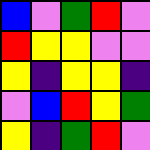[["blue", "violet", "green", "red", "violet"], ["red", "yellow", "yellow", "violet", "violet"], ["yellow", "indigo", "yellow", "yellow", "indigo"], ["violet", "blue", "red", "yellow", "green"], ["yellow", "indigo", "green", "red", "violet"]]